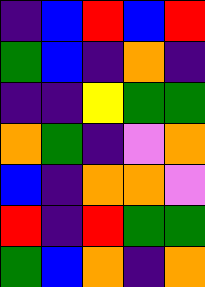[["indigo", "blue", "red", "blue", "red"], ["green", "blue", "indigo", "orange", "indigo"], ["indigo", "indigo", "yellow", "green", "green"], ["orange", "green", "indigo", "violet", "orange"], ["blue", "indigo", "orange", "orange", "violet"], ["red", "indigo", "red", "green", "green"], ["green", "blue", "orange", "indigo", "orange"]]